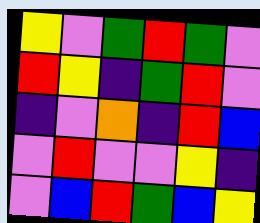[["yellow", "violet", "green", "red", "green", "violet"], ["red", "yellow", "indigo", "green", "red", "violet"], ["indigo", "violet", "orange", "indigo", "red", "blue"], ["violet", "red", "violet", "violet", "yellow", "indigo"], ["violet", "blue", "red", "green", "blue", "yellow"]]